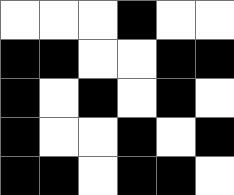[["white", "white", "white", "black", "white", "white"], ["black", "black", "white", "white", "black", "black"], ["black", "white", "black", "white", "black", "white"], ["black", "white", "white", "black", "white", "black"], ["black", "black", "white", "black", "black", "white"]]